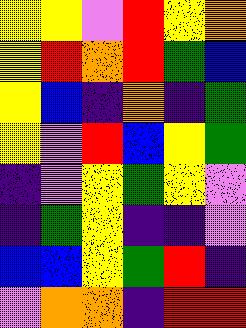[["yellow", "yellow", "violet", "red", "yellow", "orange"], ["yellow", "red", "orange", "red", "green", "blue"], ["yellow", "blue", "indigo", "orange", "indigo", "green"], ["yellow", "violet", "red", "blue", "yellow", "green"], ["indigo", "violet", "yellow", "green", "yellow", "violet"], ["indigo", "green", "yellow", "indigo", "indigo", "violet"], ["blue", "blue", "yellow", "green", "red", "indigo"], ["violet", "orange", "orange", "indigo", "red", "red"]]